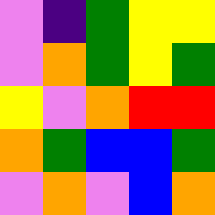[["violet", "indigo", "green", "yellow", "yellow"], ["violet", "orange", "green", "yellow", "green"], ["yellow", "violet", "orange", "red", "red"], ["orange", "green", "blue", "blue", "green"], ["violet", "orange", "violet", "blue", "orange"]]